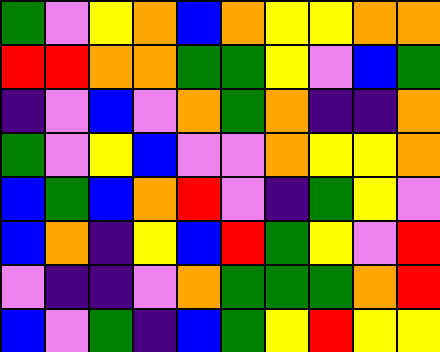[["green", "violet", "yellow", "orange", "blue", "orange", "yellow", "yellow", "orange", "orange"], ["red", "red", "orange", "orange", "green", "green", "yellow", "violet", "blue", "green"], ["indigo", "violet", "blue", "violet", "orange", "green", "orange", "indigo", "indigo", "orange"], ["green", "violet", "yellow", "blue", "violet", "violet", "orange", "yellow", "yellow", "orange"], ["blue", "green", "blue", "orange", "red", "violet", "indigo", "green", "yellow", "violet"], ["blue", "orange", "indigo", "yellow", "blue", "red", "green", "yellow", "violet", "red"], ["violet", "indigo", "indigo", "violet", "orange", "green", "green", "green", "orange", "red"], ["blue", "violet", "green", "indigo", "blue", "green", "yellow", "red", "yellow", "yellow"]]